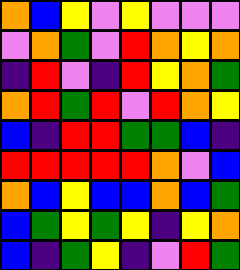[["orange", "blue", "yellow", "violet", "yellow", "violet", "violet", "violet"], ["violet", "orange", "green", "violet", "red", "orange", "yellow", "orange"], ["indigo", "red", "violet", "indigo", "red", "yellow", "orange", "green"], ["orange", "red", "green", "red", "violet", "red", "orange", "yellow"], ["blue", "indigo", "red", "red", "green", "green", "blue", "indigo"], ["red", "red", "red", "red", "red", "orange", "violet", "blue"], ["orange", "blue", "yellow", "blue", "blue", "orange", "blue", "green"], ["blue", "green", "yellow", "green", "yellow", "indigo", "yellow", "orange"], ["blue", "indigo", "green", "yellow", "indigo", "violet", "red", "green"]]